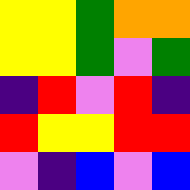[["yellow", "yellow", "green", "orange", "orange"], ["yellow", "yellow", "green", "violet", "green"], ["indigo", "red", "violet", "red", "indigo"], ["red", "yellow", "yellow", "red", "red"], ["violet", "indigo", "blue", "violet", "blue"]]